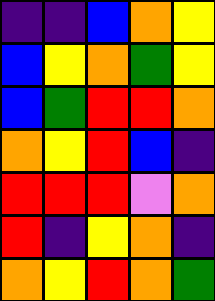[["indigo", "indigo", "blue", "orange", "yellow"], ["blue", "yellow", "orange", "green", "yellow"], ["blue", "green", "red", "red", "orange"], ["orange", "yellow", "red", "blue", "indigo"], ["red", "red", "red", "violet", "orange"], ["red", "indigo", "yellow", "orange", "indigo"], ["orange", "yellow", "red", "orange", "green"]]